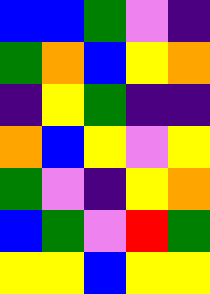[["blue", "blue", "green", "violet", "indigo"], ["green", "orange", "blue", "yellow", "orange"], ["indigo", "yellow", "green", "indigo", "indigo"], ["orange", "blue", "yellow", "violet", "yellow"], ["green", "violet", "indigo", "yellow", "orange"], ["blue", "green", "violet", "red", "green"], ["yellow", "yellow", "blue", "yellow", "yellow"]]